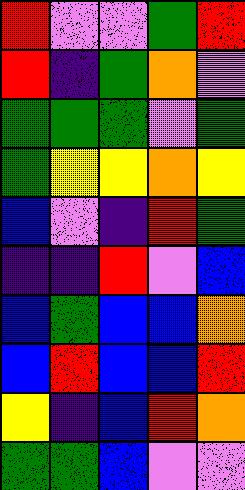[["red", "violet", "violet", "green", "red"], ["red", "indigo", "green", "orange", "violet"], ["green", "green", "green", "violet", "green"], ["green", "yellow", "yellow", "orange", "yellow"], ["blue", "violet", "indigo", "red", "green"], ["indigo", "indigo", "red", "violet", "blue"], ["blue", "green", "blue", "blue", "orange"], ["blue", "red", "blue", "blue", "red"], ["yellow", "indigo", "blue", "red", "orange"], ["green", "green", "blue", "violet", "violet"]]